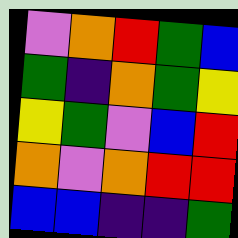[["violet", "orange", "red", "green", "blue"], ["green", "indigo", "orange", "green", "yellow"], ["yellow", "green", "violet", "blue", "red"], ["orange", "violet", "orange", "red", "red"], ["blue", "blue", "indigo", "indigo", "green"]]